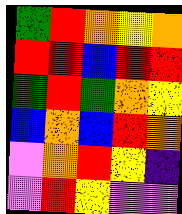[["green", "red", "orange", "yellow", "orange"], ["red", "red", "blue", "red", "red"], ["green", "red", "green", "orange", "yellow"], ["blue", "orange", "blue", "red", "orange"], ["violet", "orange", "red", "yellow", "indigo"], ["violet", "red", "yellow", "violet", "violet"]]